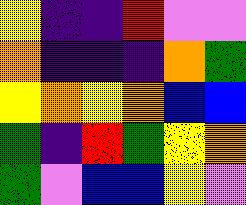[["yellow", "indigo", "indigo", "red", "violet", "violet"], ["orange", "indigo", "indigo", "indigo", "orange", "green"], ["yellow", "orange", "yellow", "orange", "blue", "blue"], ["green", "indigo", "red", "green", "yellow", "orange"], ["green", "violet", "blue", "blue", "yellow", "violet"]]